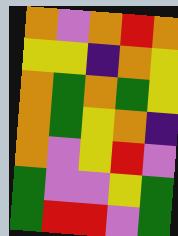[["orange", "violet", "orange", "red", "orange"], ["yellow", "yellow", "indigo", "orange", "yellow"], ["orange", "green", "orange", "green", "yellow"], ["orange", "green", "yellow", "orange", "indigo"], ["orange", "violet", "yellow", "red", "violet"], ["green", "violet", "violet", "yellow", "green"], ["green", "red", "red", "violet", "green"]]